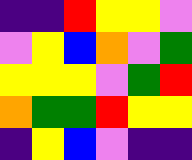[["indigo", "indigo", "red", "yellow", "yellow", "violet"], ["violet", "yellow", "blue", "orange", "violet", "green"], ["yellow", "yellow", "yellow", "violet", "green", "red"], ["orange", "green", "green", "red", "yellow", "yellow"], ["indigo", "yellow", "blue", "violet", "indigo", "indigo"]]